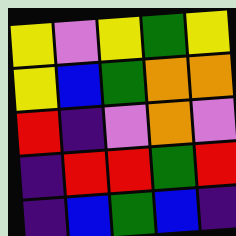[["yellow", "violet", "yellow", "green", "yellow"], ["yellow", "blue", "green", "orange", "orange"], ["red", "indigo", "violet", "orange", "violet"], ["indigo", "red", "red", "green", "red"], ["indigo", "blue", "green", "blue", "indigo"]]